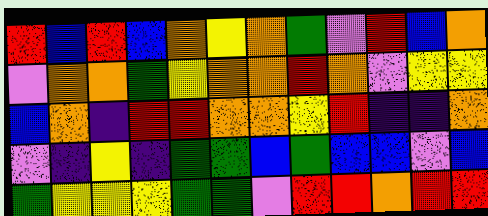[["red", "blue", "red", "blue", "orange", "yellow", "orange", "green", "violet", "red", "blue", "orange"], ["violet", "orange", "orange", "green", "yellow", "orange", "orange", "red", "orange", "violet", "yellow", "yellow"], ["blue", "orange", "indigo", "red", "red", "orange", "orange", "yellow", "red", "indigo", "indigo", "orange"], ["violet", "indigo", "yellow", "indigo", "green", "green", "blue", "green", "blue", "blue", "violet", "blue"], ["green", "yellow", "yellow", "yellow", "green", "green", "violet", "red", "red", "orange", "red", "red"]]